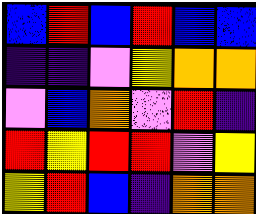[["blue", "red", "blue", "red", "blue", "blue"], ["indigo", "indigo", "violet", "yellow", "orange", "orange"], ["violet", "blue", "orange", "violet", "red", "indigo"], ["red", "yellow", "red", "red", "violet", "yellow"], ["yellow", "red", "blue", "indigo", "orange", "orange"]]